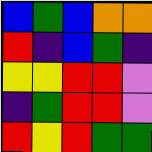[["blue", "green", "blue", "orange", "orange"], ["red", "indigo", "blue", "green", "indigo"], ["yellow", "yellow", "red", "red", "violet"], ["indigo", "green", "red", "red", "violet"], ["red", "yellow", "red", "green", "green"]]